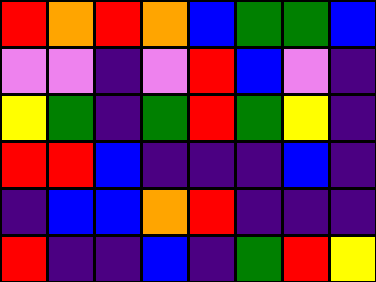[["red", "orange", "red", "orange", "blue", "green", "green", "blue"], ["violet", "violet", "indigo", "violet", "red", "blue", "violet", "indigo"], ["yellow", "green", "indigo", "green", "red", "green", "yellow", "indigo"], ["red", "red", "blue", "indigo", "indigo", "indigo", "blue", "indigo"], ["indigo", "blue", "blue", "orange", "red", "indigo", "indigo", "indigo"], ["red", "indigo", "indigo", "blue", "indigo", "green", "red", "yellow"]]